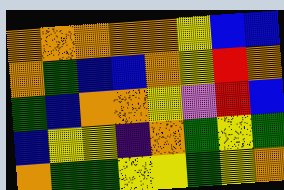[["orange", "orange", "orange", "orange", "orange", "yellow", "blue", "blue"], ["orange", "green", "blue", "blue", "orange", "yellow", "red", "orange"], ["green", "blue", "orange", "orange", "yellow", "violet", "red", "blue"], ["blue", "yellow", "yellow", "indigo", "orange", "green", "yellow", "green"], ["orange", "green", "green", "yellow", "yellow", "green", "yellow", "orange"]]